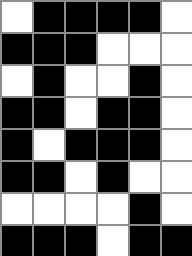[["white", "black", "black", "black", "black", "white"], ["black", "black", "black", "white", "white", "white"], ["white", "black", "white", "white", "black", "white"], ["black", "black", "white", "black", "black", "white"], ["black", "white", "black", "black", "black", "white"], ["black", "black", "white", "black", "white", "white"], ["white", "white", "white", "white", "black", "white"], ["black", "black", "black", "white", "black", "black"]]